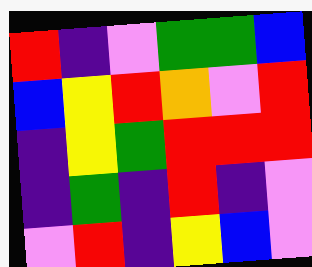[["red", "indigo", "violet", "green", "green", "blue"], ["blue", "yellow", "red", "orange", "violet", "red"], ["indigo", "yellow", "green", "red", "red", "red"], ["indigo", "green", "indigo", "red", "indigo", "violet"], ["violet", "red", "indigo", "yellow", "blue", "violet"]]